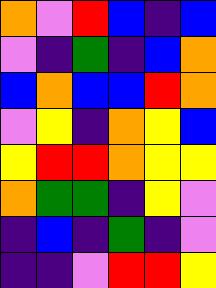[["orange", "violet", "red", "blue", "indigo", "blue"], ["violet", "indigo", "green", "indigo", "blue", "orange"], ["blue", "orange", "blue", "blue", "red", "orange"], ["violet", "yellow", "indigo", "orange", "yellow", "blue"], ["yellow", "red", "red", "orange", "yellow", "yellow"], ["orange", "green", "green", "indigo", "yellow", "violet"], ["indigo", "blue", "indigo", "green", "indigo", "violet"], ["indigo", "indigo", "violet", "red", "red", "yellow"]]